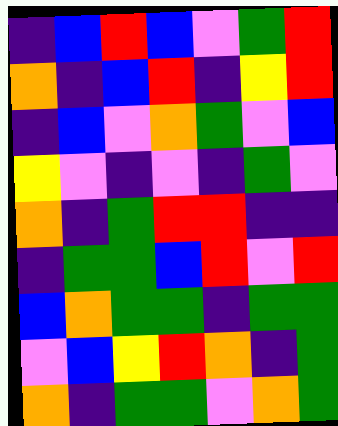[["indigo", "blue", "red", "blue", "violet", "green", "red"], ["orange", "indigo", "blue", "red", "indigo", "yellow", "red"], ["indigo", "blue", "violet", "orange", "green", "violet", "blue"], ["yellow", "violet", "indigo", "violet", "indigo", "green", "violet"], ["orange", "indigo", "green", "red", "red", "indigo", "indigo"], ["indigo", "green", "green", "blue", "red", "violet", "red"], ["blue", "orange", "green", "green", "indigo", "green", "green"], ["violet", "blue", "yellow", "red", "orange", "indigo", "green"], ["orange", "indigo", "green", "green", "violet", "orange", "green"]]